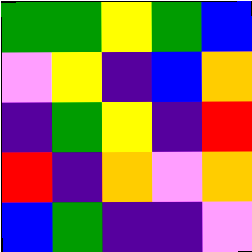[["green", "green", "yellow", "green", "blue"], ["violet", "yellow", "indigo", "blue", "orange"], ["indigo", "green", "yellow", "indigo", "red"], ["red", "indigo", "orange", "violet", "orange"], ["blue", "green", "indigo", "indigo", "violet"]]